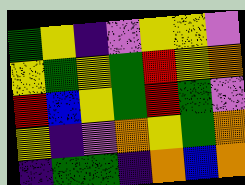[["green", "yellow", "indigo", "violet", "yellow", "yellow", "violet"], ["yellow", "green", "yellow", "green", "red", "yellow", "orange"], ["red", "blue", "yellow", "green", "red", "green", "violet"], ["yellow", "indigo", "violet", "orange", "yellow", "green", "orange"], ["indigo", "green", "green", "indigo", "orange", "blue", "orange"]]